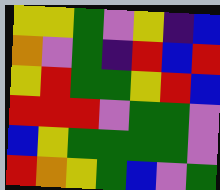[["yellow", "yellow", "green", "violet", "yellow", "indigo", "blue"], ["orange", "violet", "green", "indigo", "red", "blue", "red"], ["yellow", "red", "green", "green", "yellow", "red", "blue"], ["red", "red", "red", "violet", "green", "green", "violet"], ["blue", "yellow", "green", "green", "green", "green", "violet"], ["red", "orange", "yellow", "green", "blue", "violet", "green"]]